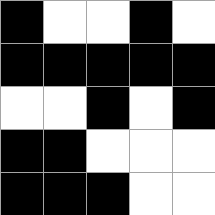[["black", "white", "white", "black", "white"], ["black", "black", "black", "black", "black"], ["white", "white", "black", "white", "black"], ["black", "black", "white", "white", "white"], ["black", "black", "black", "white", "white"]]